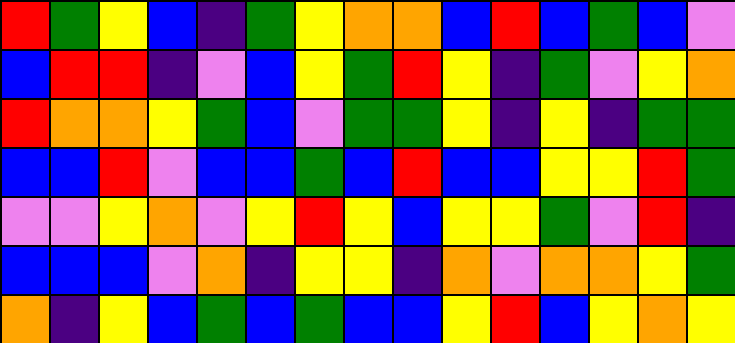[["red", "green", "yellow", "blue", "indigo", "green", "yellow", "orange", "orange", "blue", "red", "blue", "green", "blue", "violet"], ["blue", "red", "red", "indigo", "violet", "blue", "yellow", "green", "red", "yellow", "indigo", "green", "violet", "yellow", "orange"], ["red", "orange", "orange", "yellow", "green", "blue", "violet", "green", "green", "yellow", "indigo", "yellow", "indigo", "green", "green"], ["blue", "blue", "red", "violet", "blue", "blue", "green", "blue", "red", "blue", "blue", "yellow", "yellow", "red", "green"], ["violet", "violet", "yellow", "orange", "violet", "yellow", "red", "yellow", "blue", "yellow", "yellow", "green", "violet", "red", "indigo"], ["blue", "blue", "blue", "violet", "orange", "indigo", "yellow", "yellow", "indigo", "orange", "violet", "orange", "orange", "yellow", "green"], ["orange", "indigo", "yellow", "blue", "green", "blue", "green", "blue", "blue", "yellow", "red", "blue", "yellow", "orange", "yellow"]]